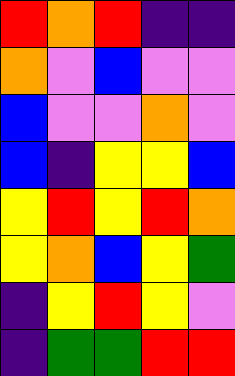[["red", "orange", "red", "indigo", "indigo"], ["orange", "violet", "blue", "violet", "violet"], ["blue", "violet", "violet", "orange", "violet"], ["blue", "indigo", "yellow", "yellow", "blue"], ["yellow", "red", "yellow", "red", "orange"], ["yellow", "orange", "blue", "yellow", "green"], ["indigo", "yellow", "red", "yellow", "violet"], ["indigo", "green", "green", "red", "red"]]